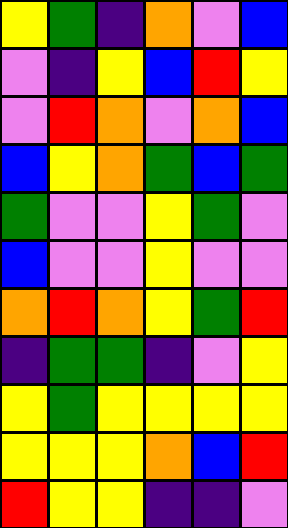[["yellow", "green", "indigo", "orange", "violet", "blue"], ["violet", "indigo", "yellow", "blue", "red", "yellow"], ["violet", "red", "orange", "violet", "orange", "blue"], ["blue", "yellow", "orange", "green", "blue", "green"], ["green", "violet", "violet", "yellow", "green", "violet"], ["blue", "violet", "violet", "yellow", "violet", "violet"], ["orange", "red", "orange", "yellow", "green", "red"], ["indigo", "green", "green", "indigo", "violet", "yellow"], ["yellow", "green", "yellow", "yellow", "yellow", "yellow"], ["yellow", "yellow", "yellow", "orange", "blue", "red"], ["red", "yellow", "yellow", "indigo", "indigo", "violet"]]